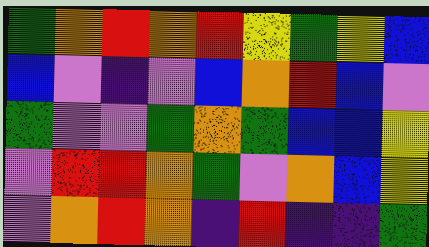[["green", "orange", "red", "orange", "red", "yellow", "green", "yellow", "blue"], ["blue", "violet", "indigo", "violet", "blue", "orange", "red", "blue", "violet"], ["green", "violet", "violet", "green", "orange", "green", "blue", "blue", "yellow"], ["violet", "red", "red", "orange", "green", "violet", "orange", "blue", "yellow"], ["violet", "orange", "red", "orange", "indigo", "red", "indigo", "indigo", "green"]]